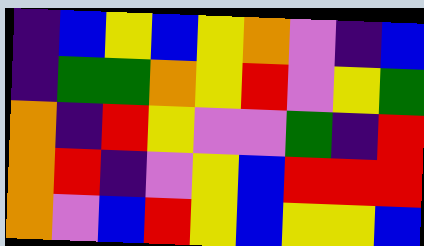[["indigo", "blue", "yellow", "blue", "yellow", "orange", "violet", "indigo", "blue"], ["indigo", "green", "green", "orange", "yellow", "red", "violet", "yellow", "green"], ["orange", "indigo", "red", "yellow", "violet", "violet", "green", "indigo", "red"], ["orange", "red", "indigo", "violet", "yellow", "blue", "red", "red", "red"], ["orange", "violet", "blue", "red", "yellow", "blue", "yellow", "yellow", "blue"]]